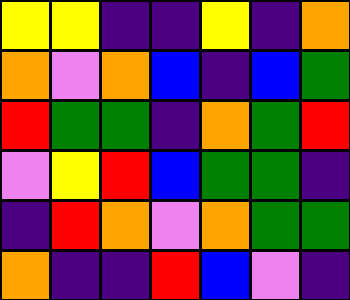[["yellow", "yellow", "indigo", "indigo", "yellow", "indigo", "orange"], ["orange", "violet", "orange", "blue", "indigo", "blue", "green"], ["red", "green", "green", "indigo", "orange", "green", "red"], ["violet", "yellow", "red", "blue", "green", "green", "indigo"], ["indigo", "red", "orange", "violet", "orange", "green", "green"], ["orange", "indigo", "indigo", "red", "blue", "violet", "indigo"]]